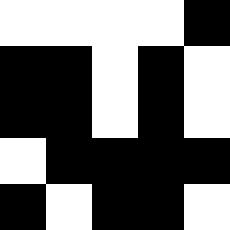[["white", "white", "white", "white", "black"], ["black", "black", "white", "black", "white"], ["black", "black", "white", "black", "white"], ["white", "black", "black", "black", "black"], ["black", "white", "black", "black", "white"]]